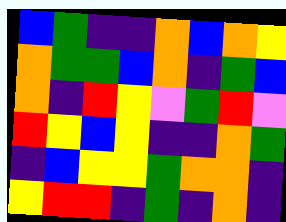[["blue", "green", "indigo", "indigo", "orange", "blue", "orange", "yellow"], ["orange", "green", "green", "blue", "orange", "indigo", "green", "blue"], ["orange", "indigo", "red", "yellow", "violet", "green", "red", "violet"], ["red", "yellow", "blue", "yellow", "indigo", "indigo", "orange", "green"], ["indigo", "blue", "yellow", "yellow", "green", "orange", "orange", "indigo"], ["yellow", "red", "red", "indigo", "green", "indigo", "orange", "indigo"]]